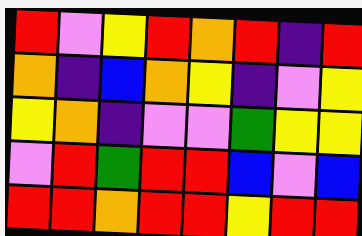[["red", "violet", "yellow", "red", "orange", "red", "indigo", "red"], ["orange", "indigo", "blue", "orange", "yellow", "indigo", "violet", "yellow"], ["yellow", "orange", "indigo", "violet", "violet", "green", "yellow", "yellow"], ["violet", "red", "green", "red", "red", "blue", "violet", "blue"], ["red", "red", "orange", "red", "red", "yellow", "red", "red"]]